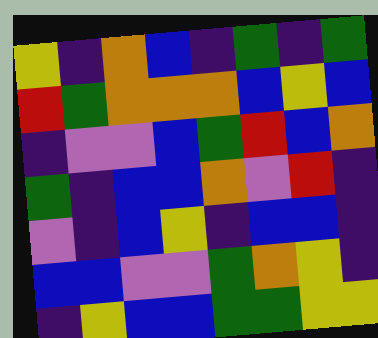[["yellow", "indigo", "orange", "blue", "indigo", "green", "indigo", "green"], ["red", "green", "orange", "orange", "orange", "blue", "yellow", "blue"], ["indigo", "violet", "violet", "blue", "green", "red", "blue", "orange"], ["green", "indigo", "blue", "blue", "orange", "violet", "red", "indigo"], ["violet", "indigo", "blue", "yellow", "indigo", "blue", "blue", "indigo"], ["blue", "blue", "violet", "violet", "green", "orange", "yellow", "indigo"], ["indigo", "yellow", "blue", "blue", "green", "green", "yellow", "yellow"]]